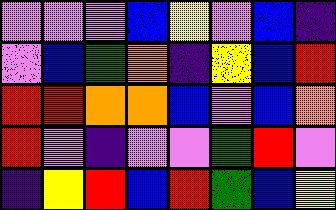[["violet", "violet", "violet", "blue", "yellow", "violet", "blue", "indigo"], ["violet", "blue", "green", "orange", "indigo", "yellow", "blue", "red"], ["red", "red", "orange", "orange", "blue", "violet", "blue", "orange"], ["red", "violet", "indigo", "violet", "violet", "green", "red", "violet"], ["indigo", "yellow", "red", "blue", "red", "green", "blue", "yellow"]]